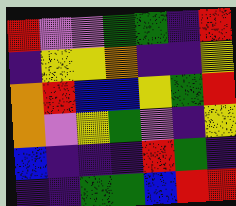[["red", "violet", "violet", "green", "green", "indigo", "red"], ["indigo", "yellow", "yellow", "orange", "indigo", "indigo", "yellow"], ["orange", "red", "blue", "blue", "yellow", "green", "red"], ["orange", "violet", "yellow", "green", "violet", "indigo", "yellow"], ["blue", "indigo", "indigo", "indigo", "red", "green", "indigo"], ["indigo", "indigo", "green", "green", "blue", "red", "red"]]